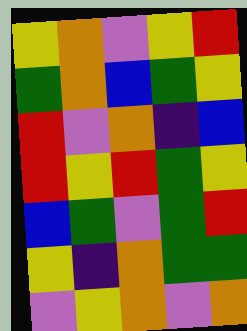[["yellow", "orange", "violet", "yellow", "red"], ["green", "orange", "blue", "green", "yellow"], ["red", "violet", "orange", "indigo", "blue"], ["red", "yellow", "red", "green", "yellow"], ["blue", "green", "violet", "green", "red"], ["yellow", "indigo", "orange", "green", "green"], ["violet", "yellow", "orange", "violet", "orange"]]